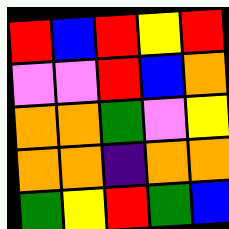[["red", "blue", "red", "yellow", "red"], ["violet", "violet", "red", "blue", "orange"], ["orange", "orange", "green", "violet", "yellow"], ["orange", "orange", "indigo", "orange", "orange"], ["green", "yellow", "red", "green", "blue"]]